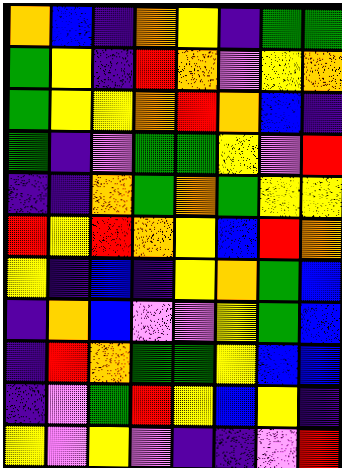[["orange", "blue", "indigo", "orange", "yellow", "indigo", "green", "green"], ["green", "yellow", "indigo", "red", "orange", "violet", "yellow", "orange"], ["green", "yellow", "yellow", "orange", "red", "orange", "blue", "indigo"], ["green", "indigo", "violet", "green", "green", "yellow", "violet", "red"], ["indigo", "indigo", "orange", "green", "orange", "green", "yellow", "yellow"], ["red", "yellow", "red", "orange", "yellow", "blue", "red", "orange"], ["yellow", "indigo", "blue", "indigo", "yellow", "orange", "green", "blue"], ["indigo", "orange", "blue", "violet", "violet", "yellow", "green", "blue"], ["indigo", "red", "orange", "green", "green", "yellow", "blue", "blue"], ["indigo", "violet", "green", "red", "yellow", "blue", "yellow", "indigo"], ["yellow", "violet", "yellow", "violet", "indigo", "indigo", "violet", "red"]]